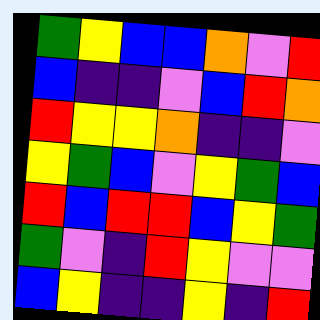[["green", "yellow", "blue", "blue", "orange", "violet", "red"], ["blue", "indigo", "indigo", "violet", "blue", "red", "orange"], ["red", "yellow", "yellow", "orange", "indigo", "indigo", "violet"], ["yellow", "green", "blue", "violet", "yellow", "green", "blue"], ["red", "blue", "red", "red", "blue", "yellow", "green"], ["green", "violet", "indigo", "red", "yellow", "violet", "violet"], ["blue", "yellow", "indigo", "indigo", "yellow", "indigo", "red"]]